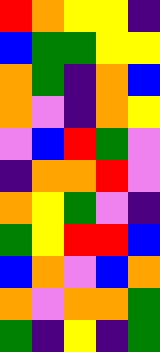[["red", "orange", "yellow", "yellow", "indigo"], ["blue", "green", "green", "yellow", "yellow"], ["orange", "green", "indigo", "orange", "blue"], ["orange", "violet", "indigo", "orange", "yellow"], ["violet", "blue", "red", "green", "violet"], ["indigo", "orange", "orange", "red", "violet"], ["orange", "yellow", "green", "violet", "indigo"], ["green", "yellow", "red", "red", "blue"], ["blue", "orange", "violet", "blue", "orange"], ["orange", "violet", "orange", "orange", "green"], ["green", "indigo", "yellow", "indigo", "green"]]